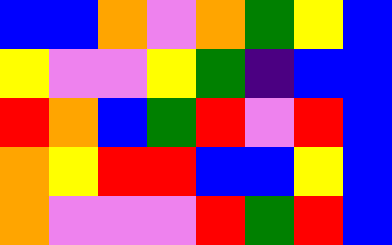[["blue", "blue", "orange", "violet", "orange", "green", "yellow", "blue"], ["yellow", "violet", "violet", "yellow", "green", "indigo", "blue", "blue"], ["red", "orange", "blue", "green", "red", "violet", "red", "blue"], ["orange", "yellow", "red", "red", "blue", "blue", "yellow", "blue"], ["orange", "violet", "violet", "violet", "red", "green", "red", "blue"]]